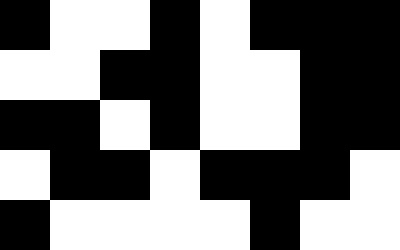[["black", "white", "white", "black", "white", "black", "black", "black"], ["white", "white", "black", "black", "white", "white", "black", "black"], ["black", "black", "white", "black", "white", "white", "black", "black"], ["white", "black", "black", "white", "black", "black", "black", "white"], ["black", "white", "white", "white", "white", "black", "white", "white"]]